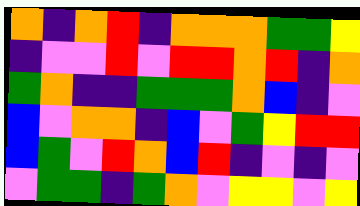[["orange", "indigo", "orange", "red", "indigo", "orange", "orange", "orange", "green", "green", "yellow"], ["indigo", "violet", "violet", "red", "violet", "red", "red", "orange", "red", "indigo", "orange"], ["green", "orange", "indigo", "indigo", "green", "green", "green", "orange", "blue", "indigo", "violet"], ["blue", "violet", "orange", "orange", "indigo", "blue", "violet", "green", "yellow", "red", "red"], ["blue", "green", "violet", "red", "orange", "blue", "red", "indigo", "violet", "indigo", "violet"], ["violet", "green", "green", "indigo", "green", "orange", "violet", "yellow", "yellow", "violet", "yellow"]]